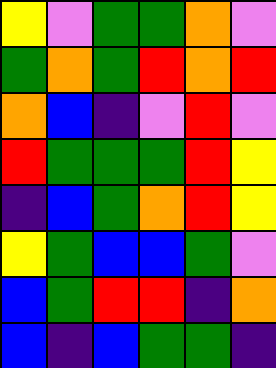[["yellow", "violet", "green", "green", "orange", "violet"], ["green", "orange", "green", "red", "orange", "red"], ["orange", "blue", "indigo", "violet", "red", "violet"], ["red", "green", "green", "green", "red", "yellow"], ["indigo", "blue", "green", "orange", "red", "yellow"], ["yellow", "green", "blue", "blue", "green", "violet"], ["blue", "green", "red", "red", "indigo", "orange"], ["blue", "indigo", "blue", "green", "green", "indigo"]]